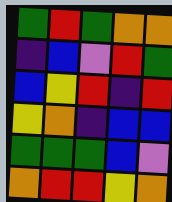[["green", "red", "green", "orange", "orange"], ["indigo", "blue", "violet", "red", "green"], ["blue", "yellow", "red", "indigo", "red"], ["yellow", "orange", "indigo", "blue", "blue"], ["green", "green", "green", "blue", "violet"], ["orange", "red", "red", "yellow", "orange"]]